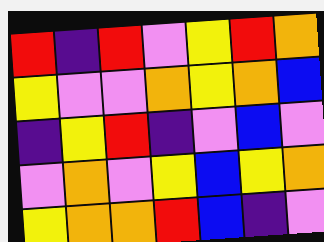[["red", "indigo", "red", "violet", "yellow", "red", "orange"], ["yellow", "violet", "violet", "orange", "yellow", "orange", "blue"], ["indigo", "yellow", "red", "indigo", "violet", "blue", "violet"], ["violet", "orange", "violet", "yellow", "blue", "yellow", "orange"], ["yellow", "orange", "orange", "red", "blue", "indigo", "violet"]]